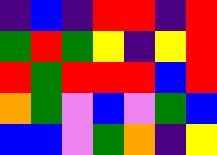[["indigo", "blue", "indigo", "red", "red", "indigo", "red"], ["green", "red", "green", "yellow", "indigo", "yellow", "red"], ["red", "green", "red", "red", "red", "blue", "red"], ["orange", "green", "violet", "blue", "violet", "green", "blue"], ["blue", "blue", "violet", "green", "orange", "indigo", "yellow"]]